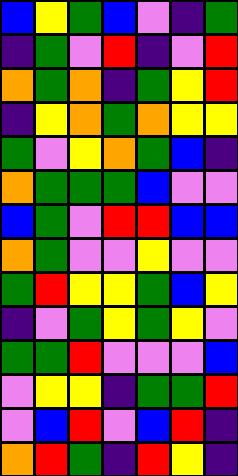[["blue", "yellow", "green", "blue", "violet", "indigo", "green"], ["indigo", "green", "violet", "red", "indigo", "violet", "red"], ["orange", "green", "orange", "indigo", "green", "yellow", "red"], ["indigo", "yellow", "orange", "green", "orange", "yellow", "yellow"], ["green", "violet", "yellow", "orange", "green", "blue", "indigo"], ["orange", "green", "green", "green", "blue", "violet", "violet"], ["blue", "green", "violet", "red", "red", "blue", "blue"], ["orange", "green", "violet", "violet", "yellow", "violet", "violet"], ["green", "red", "yellow", "yellow", "green", "blue", "yellow"], ["indigo", "violet", "green", "yellow", "green", "yellow", "violet"], ["green", "green", "red", "violet", "violet", "violet", "blue"], ["violet", "yellow", "yellow", "indigo", "green", "green", "red"], ["violet", "blue", "red", "violet", "blue", "red", "indigo"], ["orange", "red", "green", "indigo", "red", "yellow", "indigo"]]